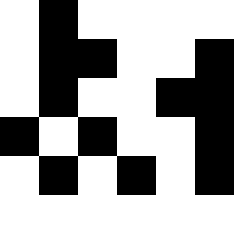[["white", "black", "white", "white", "white", "white"], ["white", "black", "black", "white", "white", "black"], ["white", "black", "white", "white", "black", "black"], ["black", "white", "black", "white", "white", "black"], ["white", "black", "white", "black", "white", "black"], ["white", "white", "white", "white", "white", "white"]]